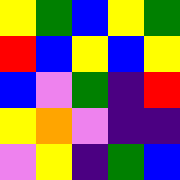[["yellow", "green", "blue", "yellow", "green"], ["red", "blue", "yellow", "blue", "yellow"], ["blue", "violet", "green", "indigo", "red"], ["yellow", "orange", "violet", "indigo", "indigo"], ["violet", "yellow", "indigo", "green", "blue"]]